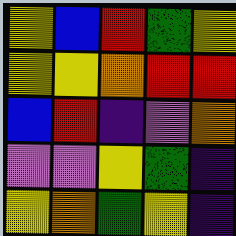[["yellow", "blue", "red", "green", "yellow"], ["yellow", "yellow", "orange", "red", "red"], ["blue", "red", "indigo", "violet", "orange"], ["violet", "violet", "yellow", "green", "indigo"], ["yellow", "orange", "green", "yellow", "indigo"]]